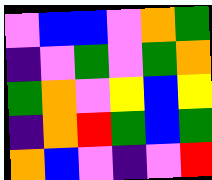[["violet", "blue", "blue", "violet", "orange", "green"], ["indigo", "violet", "green", "violet", "green", "orange"], ["green", "orange", "violet", "yellow", "blue", "yellow"], ["indigo", "orange", "red", "green", "blue", "green"], ["orange", "blue", "violet", "indigo", "violet", "red"]]